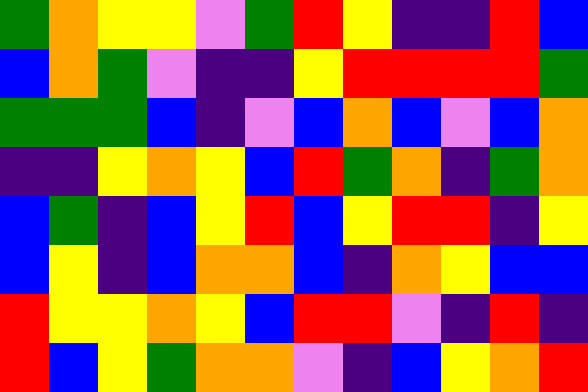[["green", "orange", "yellow", "yellow", "violet", "green", "red", "yellow", "indigo", "indigo", "red", "blue"], ["blue", "orange", "green", "violet", "indigo", "indigo", "yellow", "red", "red", "red", "red", "green"], ["green", "green", "green", "blue", "indigo", "violet", "blue", "orange", "blue", "violet", "blue", "orange"], ["indigo", "indigo", "yellow", "orange", "yellow", "blue", "red", "green", "orange", "indigo", "green", "orange"], ["blue", "green", "indigo", "blue", "yellow", "red", "blue", "yellow", "red", "red", "indigo", "yellow"], ["blue", "yellow", "indigo", "blue", "orange", "orange", "blue", "indigo", "orange", "yellow", "blue", "blue"], ["red", "yellow", "yellow", "orange", "yellow", "blue", "red", "red", "violet", "indigo", "red", "indigo"], ["red", "blue", "yellow", "green", "orange", "orange", "violet", "indigo", "blue", "yellow", "orange", "red"]]